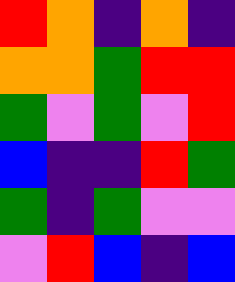[["red", "orange", "indigo", "orange", "indigo"], ["orange", "orange", "green", "red", "red"], ["green", "violet", "green", "violet", "red"], ["blue", "indigo", "indigo", "red", "green"], ["green", "indigo", "green", "violet", "violet"], ["violet", "red", "blue", "indigo", "blue"]]